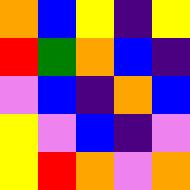[["orange", "blue", "yellow", "indigo", "yellow"], ["red", "green", "orange", "blue", "indigo"], ["violet", "blue", "indigo", "orange", "blue"], ["yellow", "violet", "blue", "indigo", "violet"], ["yellow", "red", "orange", "violet", "orange"]]